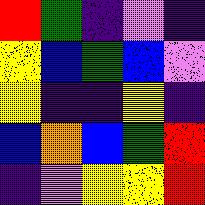[["red", "green", "indigo", "violet", "indigo"], ["yellow", "blue", "green", "blue", "violet"], ["yellow", "indigo", "indigo", "yellow", "indigo"], ["blue", "orange", "blue", "green", "red"], ["indigo", "violet", "yellow", "yellow", "red"]]